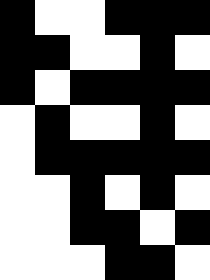[["black", "white", "white", "black", "black", "black"], ["black", "black", "white", "white", "black", "white"], ["black", "white", "black", "black", "black", "black"], ["white", "black", "white", "white", "black", "white"], ["white", "black", "black", "black", "black", "black"], ["white", "white", "black", "white", "black", "white"], ["white", "white", "black", "black", "white", "black"], ["white", "white", "white", "black", "black", "white"]]